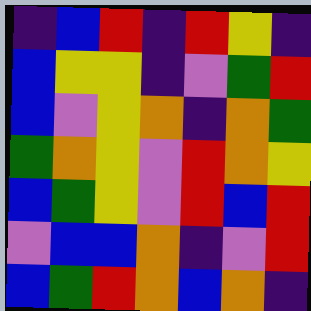[["indigo", "blue", "red", "indigo", "red", "yellow", "indigo"], ["blue", "yellow", "yellow", "indigo", "violet", "green", "red"], ["blue", "violet", "yellow", "orange", "indigo", "orange", "green"], ["green", "orange", "yellow", "violet", "red", "orange", "yellow"], ["blue", "green", "yellow", "violet", "red", "blue", "red"], ["violet", "blue", "blue", "orange", "indigo", "violet", "red"], ["blue", "green", "red", "orange", "blue", "orange", "indigo"]]